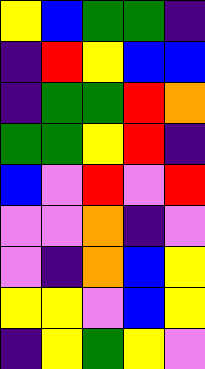[["yellow", "blue", "green", "green", "indigo"], ["indigo", "red", "yellow", "blue", "blue"], ["indigo", "green", "green", "red", "orange"], ["green", "green", "yellow", "red", "indigo"], ["blue", "violet", "red", "violet", "red"], ["violet", "violet", "orange", "indigo", "violet"], ["violet", "indigo", "orange", "blue", "yellow"], ["yellow", "yellow", "violet", "blue", "yellow"], ["indigo", "yellow", "green", "yellow", "violet"]]